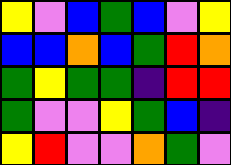[["yellow", "violet", "blue", "green", "blue", "violet", "yellow"], ["blue", "blue", "orange", "blue", "green", "red", "orange"], ["green", "yellow", "green", "green", "indigo", "red", "red"], ["green", "violet", "violet", "yellow", "green", "blue", "indigo"], ["yellow", "red", "violet", "violet", "orange", "green", "violet"]]